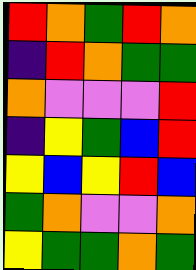[["red", "orange", "green", "red", "orange"], ["indigo", "red", "orange", "green", "green"], ["orange", "violet", "violet", "violet", "red"], ["indigo", "yellow", "green", "blue", "red"], ["yellow", "blue", "yellow", "red", "blue"], ["green", "orange", "violet", "violet", "orange"], ["yellow", "green", "green", "orange", "green"]]